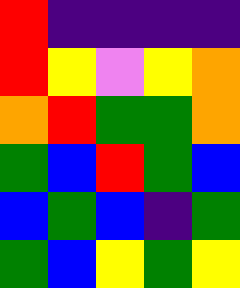[["red", "indigo", "indigo", "indigo", "indigo"], ["red", "yellow", "violet", "yellow", "orange"], ["orange", "red", "green", "green", "orange"], ["green", "blue", "red", "green", "blue"], ["blue", "green", "blue", "indigo", "green"], ["green", "blue", "yellow", "green", "yellow"]]